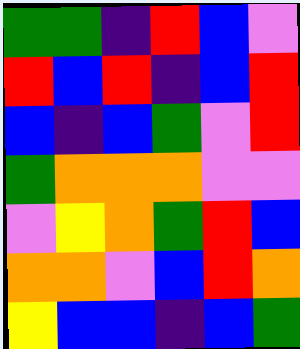[["green", "green", "indigo", "red", "blue", "violet"], ["red", "blue", "red", "indigo", "blue", "red"], ["blue", "indigo", "blue", "green", "violet", "red"], ["green", "orange", "orange", "orange", "violet", "violet"], ["violet", "yellow", "orange", "green", "red", "blue"], ["orange", "orange", "violet", "blue", "red", "orange"], ["yellow", "blue", "blue", "indigo", "blue", "green"]]